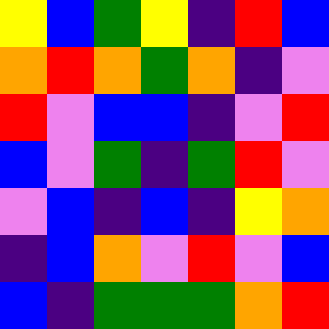[["yellow", "blue", "green", "yellow", "indigo", "red", "blue"], ["orange", "red", "orange", "green", "orange", "indigo", "violet"], ["red", "violet", "blue", "blue", "indigo", "violet", "red"], ["blue", "violet", "green", "indigo", "green", "red", "violet"], ["violet", "blue", "indigo", "blue", "indigo", "yellow", "orange"], ["indigo", "blue", "orange", "violet", "red", "violet", "blue"], ["blue", "indigo", "green", "green", "green", "orange", "red"]]